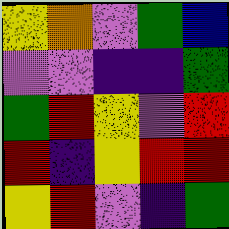[["yellow", "orange", "violet", "green", "blue"], ["violet", "violet", "indigo", "indigo", "green"], ["green", "red", "yellow", "violet", "red"], ["red", "indigo", "yellow", "red", "red"], ["yellow", "red", "violet", "indigo", "green"]]